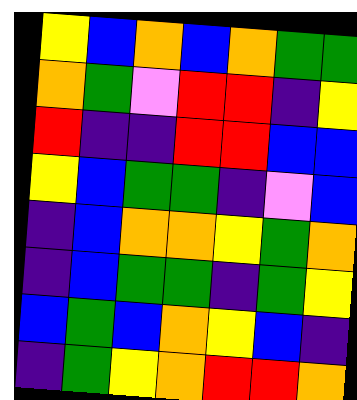[["yellow", "blue", "orange", "blue", "orange", "green", "green"], ["orange", "green", "violet", "red", "red", "indigo", "yellow"], ["red", "indigo", "indigo", "red", "red", "blue", "blue"], ["yellow", "blue", "green", "green", "indigo", "violet", "blue"], ["indigo", "blue", "orange", "orange", "yellow", "green", "orange"], ["indigo", "blue", "green", "green", "indigo", "green", "yellow"], ["blue", "green", "blue", "orange", "yellow", "blue", "indigo"], ["indigo", "green", "yellow", "orange", "red", "red", "orange"]]